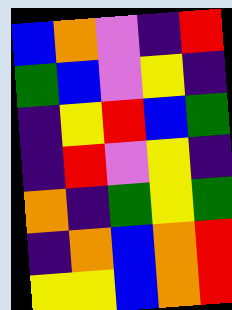[["blue", "orange", "violet", "indigo", "red"], ["green", "blue", "violet", "yellow", "indigo"], ["indigo", "yellow", "red", "blue", "green"], ["indigo", "red", "violet", "yellow", "indigo"], ["orange", "indigo", "green", "yellow", "green"], ["indigo", "orange", "blue", "orange", "red"], ["yellow", "yellow", "blue", "orange", "red"]]